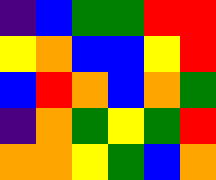[["indigo", "blue", "green", "green", "red", "red"], ["yellow", "orange", "blue", "blue", "yellow", "red"], ["blue", "red", "orange", "blue", "orange", "green"], ["indigo", "orange", "green", "yellow", "green", "red"], ["orange", "orange", "yellow", "green", "blue", "orange"]]